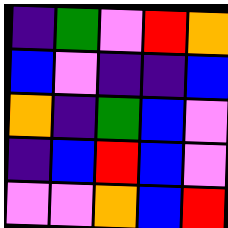[["indigo", "green", "violet", "red", "orange"], ["blue", "violet", "indigo", "indigo", "blue"], ["orange", "indigo", "green", "blue", "violet"], ["indigo", "blue", "red", "blue", "violet"], ["violet", "violet", "orange", "blue", "red"]]